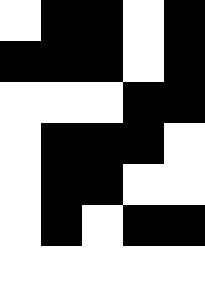[["white", "black", "black", "white", "black"], ["black", "black", "black", "white", "black"], ["white", "white", "white", "black", "black"], ["white", "black", "black", "black", "white"], ["white", "black", "black", "white", "white"], ["white", "black", "white", "black", "black"], ["white", "white", "white", "white", "white"]]